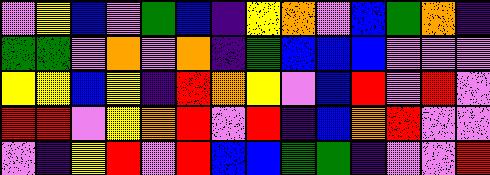[["violet", "yellow", "blue", "violet", "green", "blue", "indigo", "yellow", "orange", "violet", "blue", "green", "orange", "indigo"], ["green", "green", "violet", "orange", "violet", "orange", "indigo", "green", "blue", "blue", "blue", "violet", "violet", "violet"], ["yellow", "yellow", "blue", "yellow", "indigo", "red", "orange", "yellow", "violet", "blue", "red", "violet", "red", "violet"], ["red", "red", "violet", "yellow", "orange", "red", "violet", "red", "indigo", "blue", "orange", "red", "violet", "violet"], ["violet", "indigo", "yellow", "red", "violet", "red", "blue", "blue", "green", "green", "indigo", "violet", "violet", "red"]]